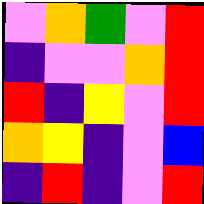[["violet", "orange", "green", "violet", "red"], ["indigo", "violet", "violet", "orange", "red"], ["red", "indigo", "yellow", "violet", "red"], ["orange", "yellow", "indigo", "violet", "blue"], ["indigo", "red", "indigo", "violet", "red"]]